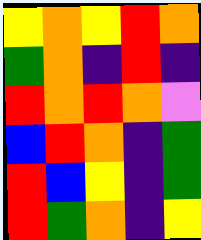[["yellow", "orange", "yellow", "red", "orange"], ["green", "orange", "indigo", "red", "indigo"], ["red", "orange", "red", "orange", "violet"], ["blue", "red", "orange", "indigo", "green"], ["red", "blue", "yellow", "indigo", "green"], ["red", "green", "orange", "indigo", "yellow"]]